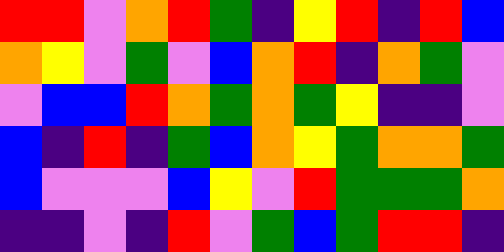[["red", "red", "violet", "orange", "red", "green", "indigo", "yellow", "red", "indigo", "red", "blue"], ["orange", "yellow", "violet", "green", "violet", "blue", "orange", "red", "indigo", "orange", "green", "violet"], ["violet", "blue", "blue", "red", "orange", "green", "orange", "green", "yellow", "indigo", "indigo", "violet"], ["blue", "indigo", "red", "indigo", "green", "blue", "orange", "yellow", "green", "orange", "orange", "green"], ["blue", "violet", "violet", "violet", "blue", "yellow", "violet", "red", "green", "green", "green", "orange"], ["indigo", "indigo", "violet", "indigo", "red", "violet", "green", "blue", "green", "red", "red", "indigo"]]